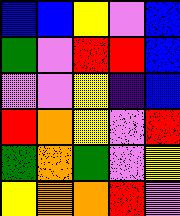[["blue", "blue", "yellow", "violet", "blue"], ["green", "violet", "red", "red", "blue"], ["violet", "violet", "yellow", "indigo", "blue"], ["red", "orange", "yellow", "violet", "red"], ["green", "orange", "green", "violet", "yellow"], ["yellow", "orange", "orange", "red", "violet"]]